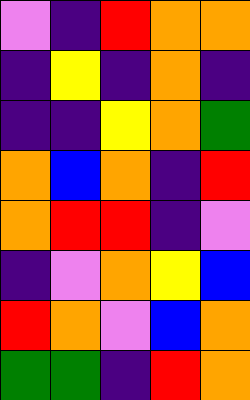[["violet", "indigo", "red", "orange", "orange"], ["indigo", "yellow", "indigo", "orange", "indigo"], ["indigo", "indigo", "yellow", "orange", "green"], ["orange", "blue", "orange", "indigo", "red"], ["orange", "red", "red", "indigo", "violet"], ["indigo", "violet", "orange", "yellow", "blue"], ["red", "orange", "violet", "blue", "orange"], ["green", "green", "indigo", "red", "orange"]]